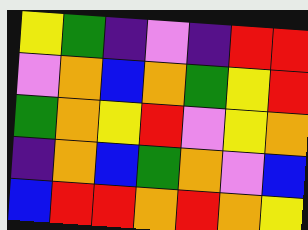[["yellow", "green", "indigo", "violet", "indigo", "red", "red"], ["violet", "orange", "blue", "orange", "green", "yellow", "red"], ["green", "orange", "yellow", "red", "violet", "yellow", "orange"], ["indigo", "orange", "blue", "green", "orange", "violet", "blue"], ["blue", "red", "red", "orange", "red", "orange", "yellow"]]